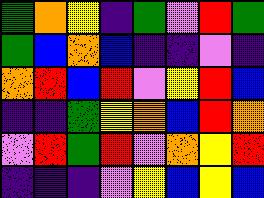[["green", "orange", "yellow", "indigo", "green", "violet", "red", "green"], ["green", "blue", "orange", "blue", "indigo", "indigo", "violet", "indigo"], ["orange", "red", "blue", "red", "violet", "yellow", "red", "blue"], ["indigo", "indigo", "green", "yellow", "orange", "blue", "red", "orange"], ["violet", "red", "green", "red", "violet", "orange", "yellow", "red"], ["indigo", "indigo", "indigo", "violet", "yellow", "blue", "yellow", "blue"]]